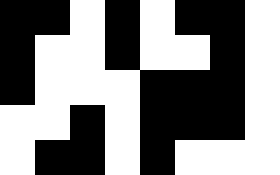[["black", "black", "white", "black", "white", "black", "black", "white"], ["black", "white", "white", "black", "white", "white", "black", "white"], ["black", "white", "white", "white", "black", "black", "black", "white"], ["white", "white", "black", "white", "black", "black", "black", "white"], ["white", "black", "black", "white", "black", "white", "white", "white"]]